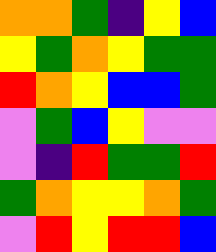[["orange", "orange", "green", "indigo", "yellow", "blue"], ["yellow", "green", "orange", "yellow", "green", "green"], ["red", "orange", "yellow", "blue", "blue", "green"], ["violet", "green", "blue", "yellow", "violet", "violet"], ["violet", "indigo", "red", "green", "green", "red"], ["green", "orange", "yellow", "yellow", "orange", "green"], ["violet", "red", "yellow", "red", "red", "blue"]]